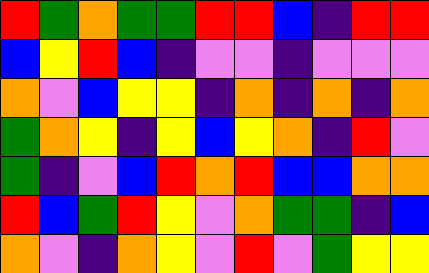[["red", "green", "orange", "green", "green", "red", "red", "blue", "indigo", "red", "red"], ["blue", "yellow", "red", "blue", "indigo", "violet", "violet", "indigo", "violet", "violet", "violet"], ["orange", "violet", "blue", "yellow", "yellow", "indigo", "orange", "indigo", "orange", "indigo", "orange"], ["green", "orange", "yellow", "indigo", "yellow", "blue", "yellow", "orange", "indigo", "red", "violet"], ["green", "indigo", "violet", "blue", "red", "orange", "red", "blue", "blue", "orange", "orange"], ["red", "blue", "green", "red", "yellow", "violet", "orange", "green", "green", "indigo", "blue"], ["orange", "violet", "indigo", "orange", "yellow", "violet", "red", "violet", "green", "yellow", "yellow"]]